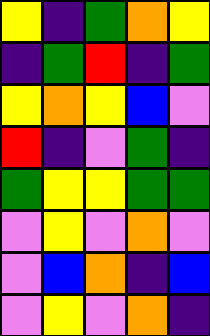[["yellow", "indigo", "green", "orange", "yellow"], ["indigo", "green", "red", "indigo", "green"], ["yellow", "orange", "yellow", "blue", "violet"], ["red", "indigo", "violet", "green", "indigo"], ["green", "yellow", "yellow", "green", "green"], ["violet", "yellow", "violet", "orange", "violet"], ["violet", "blue", "orange", "indigo", "blue"], ["violet", "yellow", "violet", "orange", "indigo"]]